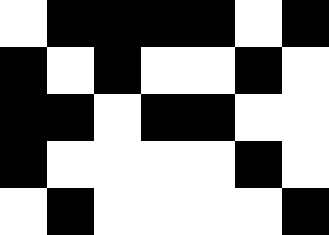[["white", "black", "black", "black", "black", "white", "black"], ["black", "white", "black", "white", "white", "black", "white"], ["black", "black", "white", "black", "black", "white", "white"], ["black", "white", "white", "white", "white", "black", "white"], ["white", "black", "white", "white", "white", "white", "black"]]